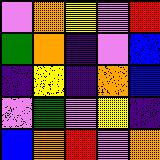[["violet", "orange", "yellow", "violet", "red"], ["green", "orange", "indigo", "violet", "blue"], ["indigo", "yellow", "indigo", "orange", "blue"], ["violet", "green", "violet", "yellow", "indigo"], ["blue", "orange", "red", "violet", "orange"]]